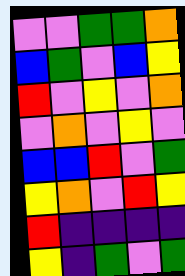[["violet", "violet", "green", "green", "orange"], ["blue", "green", "violet", "blue", "yellow"], ["red", "violet", "yellow", "violet", "orange"], ["violet", "orange", "violet", "yellow", "violet"], ["blue", "blue", "red", "violet", "green"], ["yellow", "orange", "violet", "red", "yellow"], ["red", "indigo", "indigo", "indigo", "indigo"], ["yellow", "indigo", "green", "violet", "green"]]